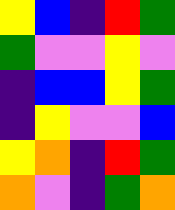[["yellow", "blue", "indigo", "red", "green"], ["green", "violet", "violet", "yellow", "violet"], ["indigo", "blue", "blue", "yellow", "green"], ["indigo", "yellow", "violet", "violet", "blue"], ["yellow", "orange", "indigo", "red", "green"], ["orange", "violet", "indigo", "green", "orange"]]